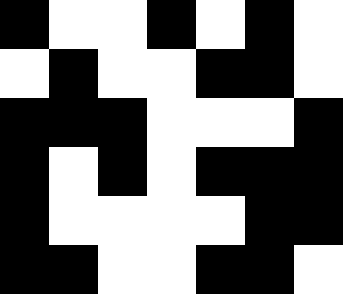[["black", "white", "white", "black", "white", "black", "white"], ["white", "black", "white", "white", "black", "black", "white"], ["black", "black", "black", "white", "white", "white", "black"], ["black", "white", "black", "white", "black", "black", "black"], ["black", "white", "white", "white", "white", "black", "black"], ["black", "black", "white", "white", "black", "black", "white"]]